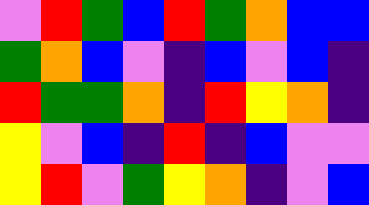[["violet", "red", "green", "blue", "red", "green", "orange", "blue", "blue"], ["green", "orange", "blue", "violet", "indigo", "blue", "violet", "blue", "indigo"], ["red", "green", "green", "orange", "indigo", "red", "yellow", "orange", "indigo"], ["yellow", "violet", "blue", "indigo", "red", "indigo", "blue", "violet", "violet"], ["yellow", "red", "violet", "green", "yellow", "orange", "indigo", "violet", "blue"]]